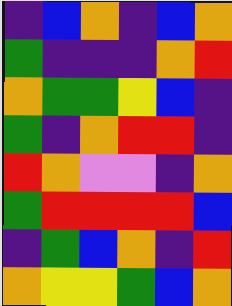[["indigo", "blue", "orange", "indigo", "blue", "orange"], ["green", "indigo", "indigo", "indigo", "orange", "red"], ["orange", "green", "green", "yellow", "blue", "indigo"], ["green", "indigo", "orange", "red", "red", "indigo"], ["red", "orange", "violet", "violet", "indigo", "orange"], ["green", "red", "red", "red", "red", "blue"], ["indigo", "green", "blue", "orange", "indigo", "red"], ["orange", "yellow", "yellow", "green", "blue", "orange"]]